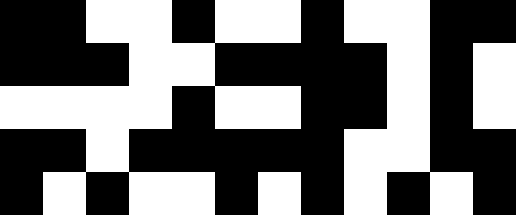[["black", "black", "white", "white", "black", "white", "white", "black", "white", "white", "black", "black"], ["black", "black", "black", "white", "white", "black", "black", "black", "black", "white", "black", "white"], ["white", "white", "white", "white", "black", "white", "white", "black", "black", "white", "black", "white"], ["black", "black", "white", "black", "black", "black", "black", "black", "white", "white", "black", "black"], ["black", "white", "black", "white", "white", "black", "white", "black", "white", "black", "white", "black"]]